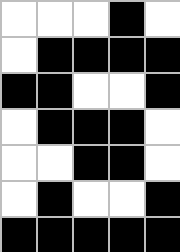[["white", "white", "white", "black", "white"], ["white", "black", "black", "black", "black"], ["black", "black", "white", "white", "black"], ["white", "black", "black", "black", "white"], ["white", "white", "black", "black", "white"], ["white", "black", "white", "white", "black"], ["black", "black", "black", "black", "black"]]